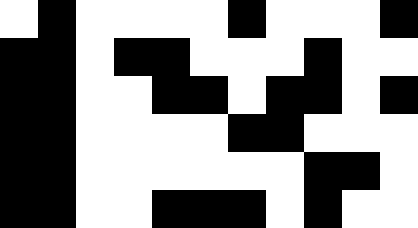[["white", "black", "white", "white", "white", "white", "black", "white", "white", "white", "black"], ["black", "black", "white", "black", "black", "white", "white", "white", "black", "white", "white"], ["black", "black", "white", "white", "black", "black", "white", "black", "black", "white", "black"], ["black", "black", "white", "white", "white", "white", "black", "black", "white", "white", "white"], ["black", "black", "white", "white", "white", "white", "white", "white", "black", "black", "white"], ["black", "black", "white", "white", "black", "black", "black", "white", "black", "white", "white"]]